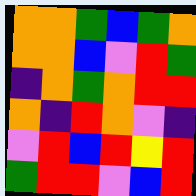[["orange", "orange", "green", "blue", "green", "orange"], ["orange", "orange", "blue", "violet", "red", "green"], ["indigo", "orange", "green", "orange", "red", "red"], ["orange", "indigo", "red", "orange", "violet", "indigo"], ["violet", "red", "blue", "red", "yellow", "red"], ["green", "red", "red", "violet", "blue", "red"]]